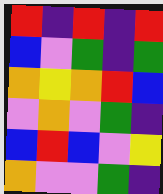[["red", "indigo", "red", "indigo", "red"], ["blue", "violet", "green", "indigo", "green"], ["orange", "yellow", "orange", "red", "blue"], ["violet", "orange", "violet", "green", "indigo"], ["blue", "red", "blue", "violet", "yellow"], ["orange", "violet", "violet", "green", "indigo"]]